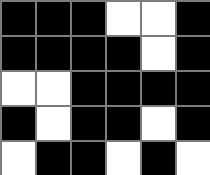[["black", "black", "black", "white", "white", "black"], ["black", "black", "black", "black", "white", "black"], ["white", "white", "black", "black", "black", "black"], ["black", "white", "black", "black", "white", "black"], ["white", "black", "black", "white", "black", "white"]]